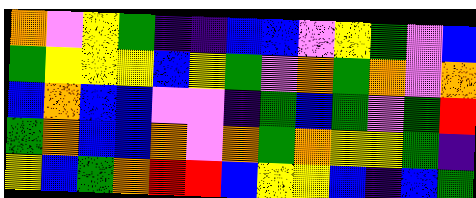[["orange", "violet", "yellow", "green", "indigo", "indigo", "blue", "blue", "violet", "yellow", "green", "violet", "blue"], ["green", "yellow", "yellow", "yellow", "blue", "yellow", "green", "violet", "orange", "green", "orange", "violet", "orange"], ["blue", "orange", "blue", "blue", "violet", "violet", "indigo", "green", "blue", "green", "violet", "green", "red"], ["green", "orange", "blue", "blue", "orange", "violet", "orange", "green", "orange", "yellow", "yellow", "green", "indigo"], ["yellow", "blue", "green", "orange", "red", "red", "blue", "yellow", "yellow", "blue", "indigo", "blue", "green"]]